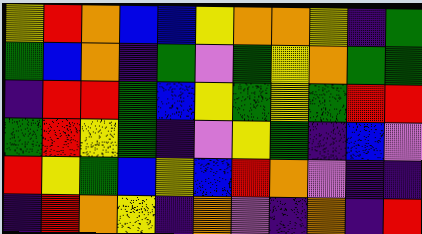[["yellow", "red", "orange", "blue", "blue", "yellow", "orange", "orange", "yellow", "indigo", "green"], ["green", "blue", "orange", "indigo", "green", "violet", "green", "yellow", "orange", "green", "green"], ["indigo", "red", "red", "green", "blue", "yellow", "green", "yellow", "green", "red", "red"], ["green", "red", "yellow", "green", "indigo", "violet", "yellow", "green", "indigo", "blue", "violet"], ["red", "yellow", "green", "blue", "yellow", "blue", "red", "orange", "violet", "indigo", "indigo"], ["indigo", "red", "orange", "yellow", "indigo", "orange", "violet", "indigo", "orange", "indigo", "red"]]